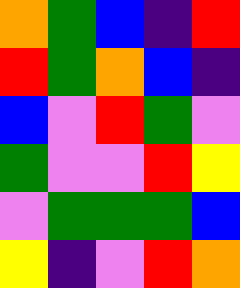[["orange", "green", "blue", "indigo", "red"], ["red", "green", "orange", "blue", "indigo"], ["blue", "violet", "red", "green", "violet"], ["green", "violet", "violet", "red", "yellow"], ["violet", "green", "green", "green", "blue"], ["yellow", "indigo", "violet", "red", "orange"]]